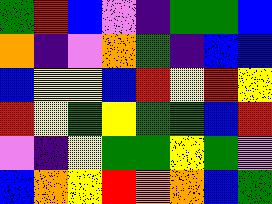[["green", "red", "blue", "violet", "indigo", "green", "green", "blue"], ["orange", "indigo", "violet", "orange", "green", "indigo", "blue", "blue"], ["blue", "yellow", "yellow", "blue", "red", "yellow", "red", "yellow"], ["red", "yellow", "green", "yellow", "green", "green", "blue", "red"], ["violet", "indigo", "yellow", "green", "green", "yellow", "green", "violet"], ["blue", "orange", "yellow", "red", "orange", "orange", "blue", "green"]]